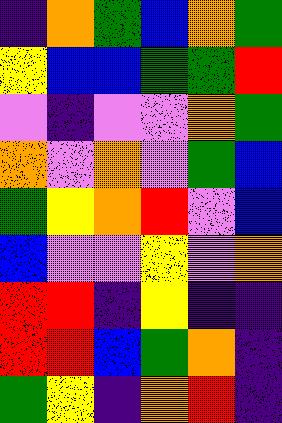[["indigo", "orange", "green", "blue", "orange", "green"], ["yellow", "blue", "blue", "green", "green", "red"], ["violet", "indigo", "violet", "violet", "orange", "green"], ["orange", "violet", "orange", "violet", "green", "blue"], ["green", "yellow", "orange", "red", "violet", "blue"], ["blue", "violet", "violet", "yellow", "violet", "orange"], ["red", "red", "indigo", "yellow", "indigo", "indigo"], ["red", "red", "blue", "green", "orange", "indigo"], ["green", "yellow", "indigo", "orange", "red", "indigo"]]